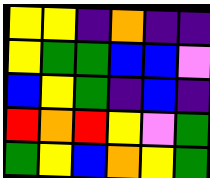[["yellow", "yellow", "indigo", "orange", "indigo", "indigo"], ["yellow", "green", "green", "blue", "blue", "violet"], ["blue", "yellow", "green", "indigo", "blue", "indigo"], ["red", "orange", "red", "yellow", "violet", "green"], ["green", "yellow", "blue", "orange", "yellow", "green"]]